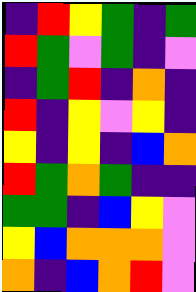[["indigo", "red", "yellow", "green", "indigo", "green"], ["red", "green", "violet", "green", "indigo", "violet"], ["indigo", "green", "red", "indigo", "orange", "indigo"], ["red", "indigo", "yellow", "violet", "yellow", "indigo"], ["yellow", "indigo", "yellow", "indigo", "blue", "orange"], ["red", "green", "orange", "green", "indigo", "indigo"], ["green", "green", "indigo", "blue", "yellow", "violet"], ["yellow", "blue", "orange", "orange", "orange", "violet"], ["orange", "indigo", "blue", "orange", "red", "violet"]]